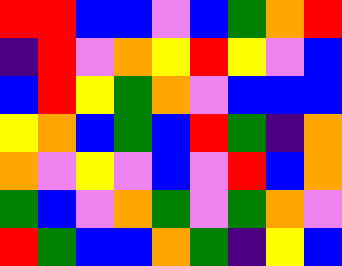[["red", "red", "blue", "blue", "violet", "blue", "green", "orange", "red"], ["indigo", "red", "violet", "orange", "yellow", "red", "yellow", "violet", "blue"], ["blue", "red", "yellow", "green", "orange", "violet", "blue", "blue", "blue"], ["yellow", "orange", "blue", "green", "blue", "red", "green", "indigo", "orange"], ["orange", "violet", "yellow", "violet", "blue", "violet", "red", "blue", "orange"], ["green", "blue", "violet", "orange", "green", "violet", "green", "orange", "violet"], ["red", "green", "blue", "blue", "orange", "green", "indigo", "yellow", "blue"]]